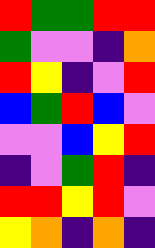[["red", "green", "green", "red", "red"], ["green", "violet", "violet", "indigo", "orange"], ["red", "yellow", "indigo", "violet", "red"], ["blue", "green", "red", "blue", "violet"], ["violet", "violet", "blue", "yellow", "red"], ["indigo", "violet", "green", "red", "indigo"], ["red", "red", "yellow", "red", "violet"], ["yellow", "orange", "indigo", "orange", "indigo"]]